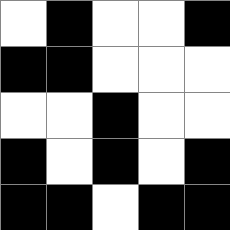[["white", "black", "white", "white", "black"], ["black", "black", "white", "white", "white"], ["white", "white", "black", "white", "white"], ["black", "white", "black", "white", "black"], ["black", "black", "white", "black", "black"]]